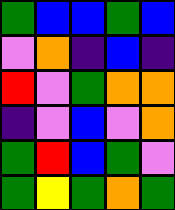[["green", "blue", "blue", "green", "blue"], ["violet", "orange", "indigo", "blue", "indigo"], ["red", "violet", "green", "orange", "orange"], ["indigo", "violet", "blue", "violet", "orange"], ["green", "red", "blue", "green", "violet"], ["green", "yellow", "green", "orange", "green"]]